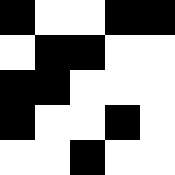[["black", "white", "white", "black", "black"], ["white", "black", "black", "white", "white"], ["black", "black", "white", "white", "white"], ["black", "white", "white", "black", "white"], ["white", "white", "black", "white", "white"]]